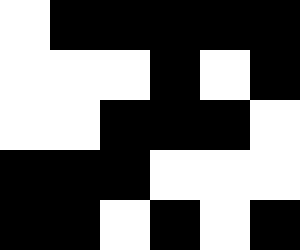[["white", "black", "black", "black", "black", "black"], ["white", "white", "white", "black", "white", "black"], ["white", "white", "black", "black", "black", "white"], ["black", "black", "black", "white", "white", "white"], ["black", "black", "white", "black", "white", "black"]]